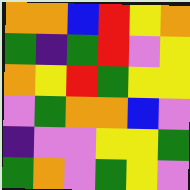[["orange", "orange", "blue", "red", "yellow", "orange"], ["green", "indigo", "green", "red", "violet", "yellow"], ["orange", "yellow", "red", "green", "yellow", "yellow"], ["violet", "green", "orange", "orange", "blue", "violet"], ["indigo", "violet", "violet", "yellow", "yellow", "green"], ["green", "orange", "violet", "green", "yellow", "violet"]]